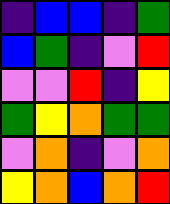[["indigo", "blue", "blue", "indigo", "green"], ["blue", "green", "indigo", "violet", "red"], ["violet", "violet", "red", "indigo", "yellow"], ["green", "yellow", "orange", "green", "green"], ["violet", "orange", "indigo", "violet", "orange"], ["yellow", "orange", "blue", "orange", "red"]]